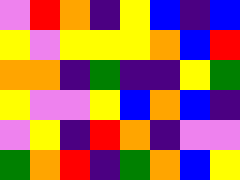[["violet", "red", "orange", "indigo", "yellow", "blue", "indigo", "blue"], ["yellow", "violet", "yellow", "yellow", "yellow", "orange", "blue", "red"], ["orange", "orange", "indigo", "green", "indigo", "indigo", "yellow", "green"], ["yellow", "violet", "violet", "yellow", "blue", "orange", "blue", "indigo"], ["violet", "yellow", "indigo", "red", "orange", "indigo", "violet", "violet"], ["green", "orange", "red", "indigo", "green", "orange", "blue", "yellow"]]